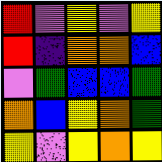[["red", "violet", "yellow", "violet", "yellow"], ["red", "indigo", "orange", "orange", "blue"], ["violet", "green", "blue", "blue", "green"], ["orange", "blue", "yellow", "orange", "green"], ["yellow", "violet", "yellow", "orange", "yellow"]]